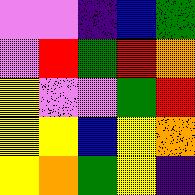[["violet", "violet", "indigo", "blue", "green"], ["violet", "red", "green", "red", "orange"], ["yellow", "violet", "violet", "green", "red"], ["yellow", "yellow", "blue", "yellow", "orange"], ["yellow", "orange", "green", "yellow", "indigo"]]